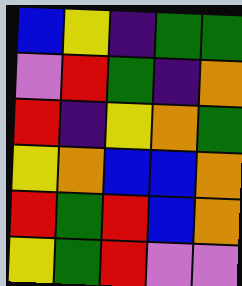[["blue", "yellow", "indigo", "green", "green"], ["violet", "red", "green", "indigo", "orange"], ["red", "indigo", "yellow", "orange", "green"], ["yellow", "orange", "blue", "blue", "orange"], ["red", "green", "red", "blue", "orange"], ["yellow", "green", "red", "violet", "violet"]]